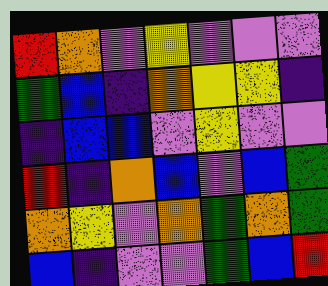[["red", "orange", "violet", "yellow", "violet", "violet", "violet"], ["green", "blue", "indigo", "orange", "yellow", "yellow", "indigo"], ["indigo", "blue", "blue", "violet", "yellow", "violet", "violet"], ["red", "indigo", "orange", "blue", "violet", "blue", "green"], ["orange", "yellow", "violet", "orange", "green", "orange", "green"], ["blue", "indigo", "violet", "violet", "green", "blue", "red"]]